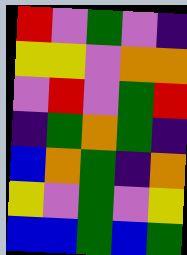[["red", "violet", "green", "violet", "indigo"], ["yellow", "yellow", "violet", "orange", "orange"], ["violet", "red", "violet", "green", "red"], ["indigo", "green", "orange", "green", "indigo"], ["blue", "orange", "green", "indigo", "orange"], ["yellow", "violet", "green", "violet", "yellow"], ["blue", "blue", "green", "blue", "green"]]